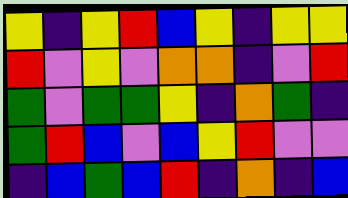[["yellow", "indigo", "yellow", "red", "blue", "yellow", "indigo", "yellow", "yellow"], ["red", "violet", "yellow", "violet", "orange", "orange", "indigo", "violet", "red"], ["green", "violet", "green", "green", "yellow", "indigo", "orange", "green", "indigo"], ["green", "red", "blue", "violet", "blue", "yellow", "red", "violet", "violet"], ["indigo", "blue", "green", "blue", "red", "indigo", "orange", "indigo", "blue"]]